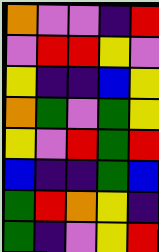[["orange", "violet", "violet", "indigo", "red"], ["violet", "red", "red", "yellow", "violet"], ["yellow", "indigo", "indigo", "blue", "yellow"], ["orange", "green", "violet", "green", "yellow"], ["yellow", "violet", "red", "green", "red"], ["blue", "indigo", "indigo", "green", "blue"], ["green", "red", "orange", "yellow", "indigo"], ["green", "indigo", "violet", "yellow", "red"]]